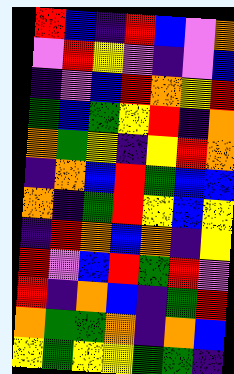[["red", "blue", "indigo", "red", "blue", "violet", "orange"], ["violet", "red", "yellow", "violet", "indigo", "violet", "blue"], ["indigo", "violet", "blue", "red", "orange", "yellow", "red"], ["green", "blue", "green", "yellow", "red", "indigo", "orange"], ["orange", "green", "yellow", "indigo", "yellow", "red", "orange"], ["indigo", "orange", "blue", "red", "green", "blue", "blue"], ["orange", "indigo", "green", "red", "yellow", "blue", "yellow"], ["indigo", "red", "orange", "blue", "orange", "indigo", "yellow"], ["red", "violet", "blue", "red", "green", "red", "violet"], ["red", "indigo", "orange", "blue", "indigo", "green", "red"], ["orange", "green", "green", "orange", "indigo", "orange", "blue"], ["yellow", "green", "yellow", "yellow", "green", "green", "indigo"]]